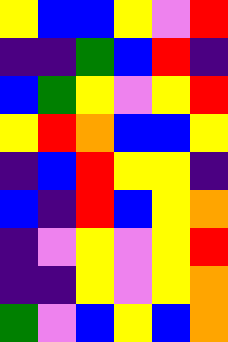[["yellow", "blue", "blue", "yellow", "violet", "red"], ["indigo", "indigo", "green", "blue", "red", "indigo"], ["blue", "green", "yellow", "violet", "yellow", "red"], ["yellow", "red", "orange", "blue", "blue", "yellow"], ["indigo", "blue", "red", "yellow", "yellow", "indigo"], ["blue", "indigo", "red", "blue", "yellow", "orange"], ["indigo", "violet", "yellow", "violet", "yellow", "red"], ["indigo", "indigo", "yellow", "violet", "yellow", "orange"], ["green", "violet", "blue", "yellow", "blue", "orange"]]